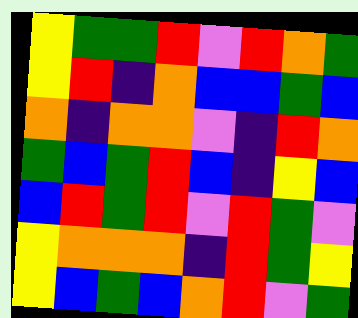[["yellow", "green", "green", "red", "violet", "red", "orange", "green"], ["yellow", "red", "indigo", "orange", "blue", "blue", "green", "blue"], ["orange", "indigo", "orange", "orange", "violet", "indigo", "red", "orange"], ["green", "blue", "green", "red", "blue", "indigo", "yellow", "blue"], ["blue", "red", "green", "red", "violet", "red", "green", "violet"], ["yellow", "orange", "orange", "orange", "indigo", "red", "green", "yellow"], ["yellow", "blue", "green", "blue", "orange", "red", "violet", "green"]]